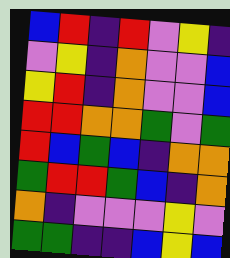[["blue", "red", "indigo", "red", "violet", "yellow", "indigo"], ["violet", "yellow", "indigo", "orange", "violet", "violet", "blue"], ["yellow", "red", "indigo", "orange", "violet", "violet", "blue"], ["red", "red", "orange", "orange", "green", "violet", "green"], ["red", "blue", "green", "blue", "indigo", "orange", "orange"], ["green", "red", "red", "green", "blue", "indigo", "orange"], ["orange", "indigo", "violet", "violet", "violet", "yellow", "violet"], ["green", "green", "indigo", "indigo", "blue", "yellow", "blue"]]